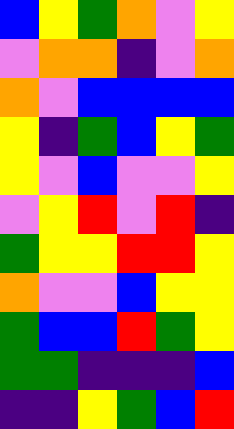[["blue", "yellow", "green", "orange", "violet", "yellow"], ["violet", "orange", "orange", "indigo", "violet", "orange"], ["orange", "violet", "blue", "blue", "blue", "blue"], ["yellow", "indigo", "green", "blue", "yellow", "green"], ["yellow", "violet", "blue", "violet", "violet", "yellow"], ["violet", "yellow", "red", "violet", "red", "indigo"], ["green", "yellow", "yellow", "red", "red", "yellow"], ["orange", "violet", "violet", "blue", "yellow", "yellow"], ["green", "blue", "blue", "red", "green", "yellow"], ["green", "green", "indigo", "indigo", "indigo", "blue"], ["indigo", "indigo", "yellow", "green", "blue", "red"]]